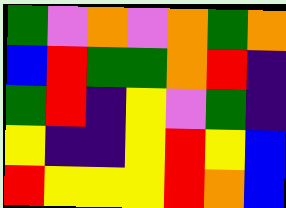[["green", "violet", "orange", "violet", "orange", "green", "orange"], ["blue", "red", "green", "green", "orange", "red", "indigo"], ["green", "red", "indigo", "yellow", "violet", "green", "indigo"], ["yellow", "indigo", "indigo", "yellow", "red", "yellow", "blue"], ["red", "yellow", "yellow", "yellow", "red", "orange", "blue"]]